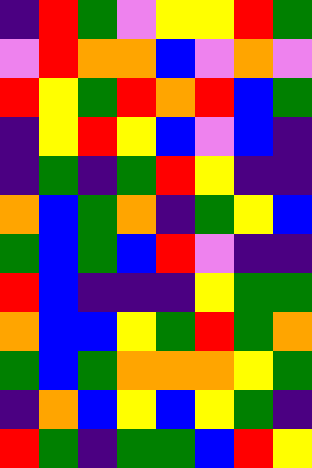[["indigo", "red", "green", "violet", "yellow", "yellow", "red", "green"], ["violet", "red", "orange", "orange", "blue", "violet", "orange", "violet"], ["red", "yellow", "green", "red", "orange", "red", "blue", "green"], ["indigo", "yellow", "red", "yellow", "blue", "violet", "blue", "indigo"], ["indigo", "green", "indigo", "green", "red", "yellow", "indigo", "indigo"], ["orange", "blue", "green", "orange", "indigo", "green", "yellow", "blue"], ["green", "blue", "green", "blue", "red", "violet", "indigo", "indigo"], ["red", "blue", "indigo", "indigo", "indigo", "yellow", "green", "green"], ["orange", "blue", "blue", "yellow", "green", "red", "green", "orange"], ["green", "blue", "green", "orange", "orange", "orange", "yellow", "green"], ["indigo", "orange", "blue", "yellow", "blue", "yellow", "green", "indigo"], ["red", "green", "indigo", "green", "green", "blue", "red", "yellow"]]